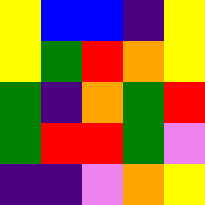[["yellow", "blue", "blue", "indigo", "yellow"], ["yellow", "green", "red", "orange", "yellow"], ["green", "indigo", "orange", "green", "red"], ["green", "red", "red", "green", "violet"], ["indigo", "indigo", "violet", "orange", "yellow"]]